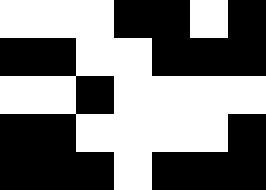[["white", "white", "white", "black", "black", "white", "black"], ["black", "black", "white", "white", "black", "black", "black"], ["white", "white", "black", "white", "white", "white", "white"], ["black", "black", "white", "white", "white", "white", "black"], ["black", "black", "black", "white", "black", "black", "black"]]